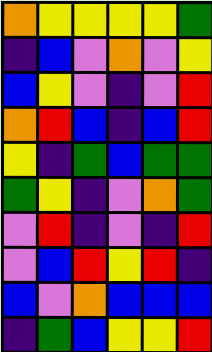[["orange", "yellow", "yellow", "yellow", "yellow", "green"], ["indigo", "blue", "violet", "orange", "violet", "yellow"], ["blue", "yellow", "violet", "indigo", "violet", "red"], ["orange", "red", "blue", "indigo", "blue", "red"], ["yellow", "indigo", "green", "blue", "green", "green"], ["green", "yellow", "indigo", "violet", "orange", "green"], ["violet", "red", "indigo", "violet", "indigo", "red"], ["violet", "blue", "red", "yellow", "red", "indigo"], ["blue", "violet", "orange", "blue", "blue", "blue"], ["indigo", "green", "blue", "yellow", "yellow", "red"]]